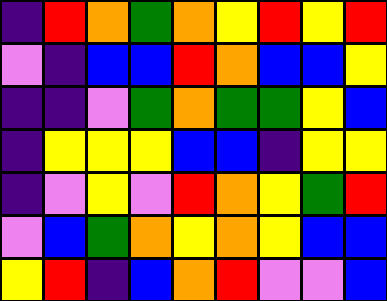[["indigo", "red", "orange", "green", "orange", "yellow", "red", "yellow", "red"], ["violet", "indigo", "blue", "blue", "red", "orange", "blue", "blue", "yellow"], ["indigo", "indigo", "violet", "green", "orange", "green", "green", "yellow", "blue"], ["indigo", "yellow", "yellow", "yellow", "blue", "blue", "indigo", "yellow", "yellow"], ["indigo", "violet", "yellow", "violet", "red", "orange", "yellow", "green", "red"], ["violet", "blue", "green", "orange", "yellow", "orange", "yellow", "blue", "blue"], ["yellow", "red", "indigo", "blue", "orange", "red", "violet", "violet", "blue"]]